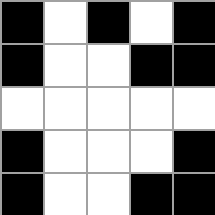[["black", "white", "black", "white", "black"], ["black", "white", "white", "black", "black"], ["white", "white", "white", "white", "white"], ["black", "white", "white", "white", "black"], ["black", "white", "white", "black", "black"]]